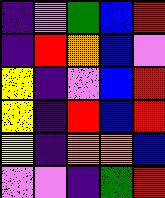[["indigo", "violet", "green", "blue", "red"], ["indigo", "red", "orange", "blue", "violet"], ["yellow", "indigo", "violet", "blue", "red"], ["yellow", "indigo", "red", "blue", "red"], ["yellow", "indigo", "orange", "orange", "blue"], ["violet", "violet", "indigo", "green", "red"]]